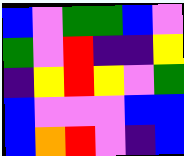[["blue", "violet", "green", "green", "blue", "violet"], ["green", "violet", "red", "indigo", "indigo", "yellow"], ["indigo", "yellow", "red", "yellow", "violet", "green"], ["blue", "violet", "violet", "violet", "blue", "blue"], ["blue", "orange", "red", "violet", "indigo", "blue"]]